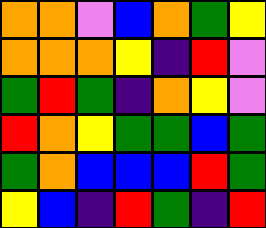[["orange", "orange", "violet", "blue", "orange", "green", "yellow"], ["orange", "orange", "orange", "yellow", "indigo", "red", "violet"], ["green", "red", "green", "indigo", "orange", "yellow", "violet"], ["red", "orange", "yellow", "green", "green", "blue", "green"], ["green", "orange", "blue", "blue", "blue", "red", "green"], ["yellow", "blue", "indigo", "red", "green", "indigo", "red"]]